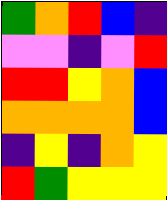[["green", "orange", "red", "blue", "indigo"], ["violet", "violet", "indigo", "violet", "red"], ["red", "red", "yellow", "orange", "blue"], ["orange", "orange", "orange", "orange", "blue"], ["indigo", "yellow", "indigo", "orange", "yellow"], ["red", "green", "yellow", "yellow", "yellow"]]